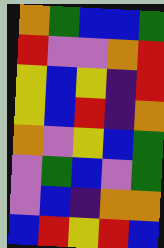[["orange", "green", "blue", "blue", "green"], ["red", "violet", "violet", "orange", "red"], ["yellow", "blue", "yellow", "indigo", "red"], ["yellow", "blue", "red", "indigo", "orange"], ["orange", "violet", "yellow", "blue", "green"], ["violet", "green", "blue", "violet", "green"], ["violet", "blue", "indigo", "orange", "orange"], ["blue", "red", "yellow", "red", "blue"]]